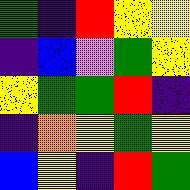[["green", "indigo", "red", "yellow", "yellow"], ["indigo", "blue", "violet", "green", "yellow"], ["yellow", "green", "green", "red", "indigo"], ["indigo", "orange", "yellow", "green", "yellow"], ["blue", "yellow", "indigo", "red", "green"]]